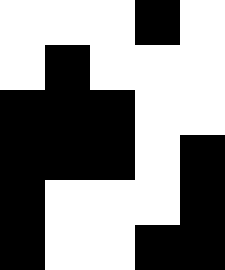[["white", "white", "white", "black", "white"], ["white", "black", "white", "white", "white"], ["black", "black", "black", "white", "white"], ["black", "black", "black", "white", "black"], ["black", "white", "white", "white", "black"], ["black", "white", "white", "black", "black"]]